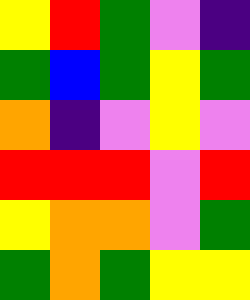[["yellow", "red", "green", "violet", "indigo"], ["green", "blue", "green", "yellow", "green"], ["orange", "indigo", "violet", "yellow", "violet"], ["red", "red", "red", "violet", "red"], ["yellow", "orange", "orange", "violet", "green"], ["green", "orange", "green", "yellow", "yellow"]]